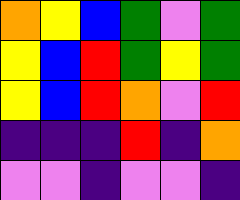[["orange", "yellow", "blue", "green", "violet", "green"], ["yellow", "blue", "red", "green", "yellow", "green"], ["yellow", "blue", "red", "orange", "violet", "red"], ["indigo", "indigo", "indigo", "red", "indigo", "orange"], ["violet", "violet", "indigo", "violet", "violet", "indigo"]]